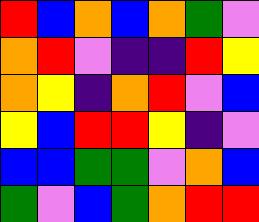[["red", "blue", "orange", "blue", "orange", "green", "violet"], ["orange", "red", "violet", "indigo", "indigo", "red", "yellow"], ["orange", "yellow", "indigo", "orange", "red", "violet", "blue"], ["yellow", "blue", "red", "red", "yellow", "indigo", "violet"], ["blue", "blue", "green", "green", "violet", "orange", "blue"], ["green", "violet", "blue", "green", "orange", "red", "red"]]